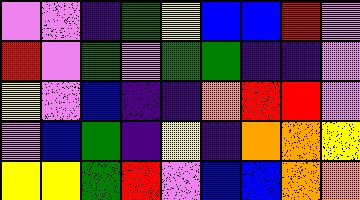[["violet", "violet", "indigo", "green", "yellow", "blue", "blue", "red", "violet"], ["red", "violet", "green", "violet", "green", "green", "indigo", "indigo", "violet"], ["yellow", "violet", "blue", "indigo", "indigo", "orange", "red", "red", "violet"], ["violet", "blue", "green", "indigo", "yellow", "indigo", "orange", "orange", "yellow"], ["yellow", "yellow", "green", "red", "violet", "blue", "blue", "orange", "orange"]]